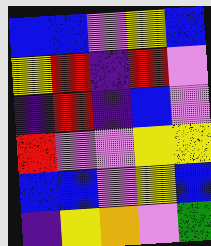[["blue", "blue", "violet", "yellow", "blue"], ["yellow", "red", "indigo", "red", "violet"], ["indigo", "red", "indigo", "blue", "violet"], ["red", "violet", "violet", "yellow", "yellow"], ["blue", "blue", "violet", "yellow", "blue"], ["indigo", "yellow", "orange", "violet", "green"]]